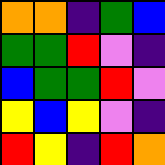[["orange", "orange", "indigo", "green", "blue"], ["green", "green", "red", "violet", "indigo"], ["blue", "green", "green", "red", "violet"], ["yellow", "blue", "yellow", "violet", "indigo"], ["red", "yellow", "indigo", "red", "orange"]]